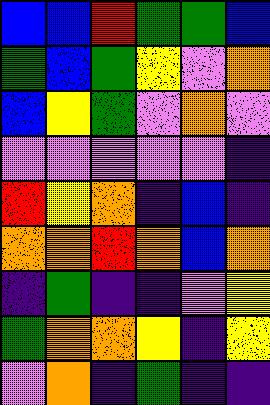[["blue", "blue", "red", "green", "green", "blue"], ["green", "blue", "green", "yellow", "violet", "orange"], ["blue", "yellow", "green", "violet", "orange", "violet"], ["violet", "violet", "violet", "violet", "violet", "indigo"], ["red", "yellow", "orange", "indigo", "blue", "indigo"], ["orange", "orange", "red", "orange", "blue", "orange"], ["indigo", "green", "indigo", "indigo", "violet", "yellow"], ["green", "orange", "orange", "yellow", "indigo", "yellow"], ["violet", "orange", "indigo", "green", "indigo", "indigo"]]